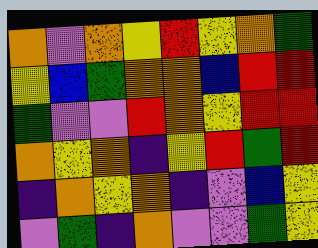[["orange", "violet", "orange", "yellow", "red", "yellow", "orange", "green"], ["yellow", "blue", "green", "orange", "orange", "blue", "red", "red"], ["green", "violet", "violet", "red", "orange", "yellow", "red", "red"], ["orange", "yellow", "orange", "indigo", "yellow", "red", "green", "red"], ["indigo", "orange", "yellow", "orange", "indigo", "violet", "blue", "yellow"], ["violet", "green", "indigo", "orange", "violet", "violet", "green", "yellow"]]